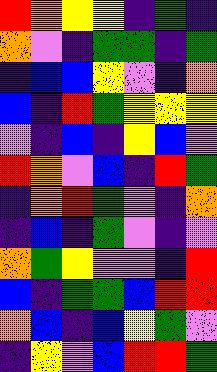[["red", "orange", "yellow", "yellow", "indigo", "green", "indigo"], ["orange", "violet", "indigo", "green", "green", "indigo", "green"], ["indigo", "blue", "blue", "yellow", "violet", "indigo", "orange"], ["blue", "indigo", "red", "green", "yellow", "yellow", "yellow"], ["violet", "indigo", "blue", "indigo", "yellow", "blue", "violet"], ["red", "orange", "violet", "blue", "indigo", "red", "green"], ["indigo", "orange", "red", "green", "violet", "indigo", "orange"], ["indigo", "blue", "indigo", "green", "violet", "indigo", "violet"], ["orange", "green", "yellow", "violet", "violet", "indigo", "red"], ["blue", "indigo", "green", "green", "blue", "red", "red"], ["orange", "blue", "indigo", "blue", "yellow", "green", "violet"], ["indigo", "yellow", "violet", "blue", "red", "red", "green"]]